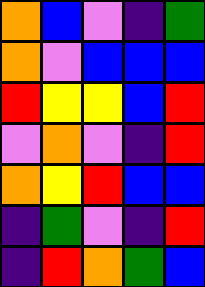[["orange", "blue", "violet", "indigo", "green"], ["orange", "violet", "blue", "blue", "blue"], ["red", "yellow", "yellow", "blue", "red"], ["violet", "orange", "violet", "indigo", "red"], ["orange", "yellow", "red", "blue", "blue"], ["indigo", "green", "violet", "indigo", "red"], ["indigo", "red", "orange", "green", "blue"]]